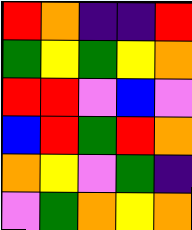[["red", "orange", "indigo", "indigo", "red"], ["green", "yellow", "green", "yellow", "orange"], ["red", "red", "violet", "blue", "violet"], ["blue", "red", "green", "red", "orange"], ["orange", "yellow", "violet", "green", "indigo"], ["violet", "green", "orange", "yellow", "orange"]]